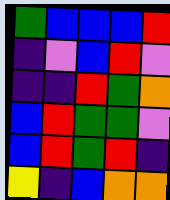[["green", "blue", "blue", "blue", "red"], ["indigo", "violet", "blue", "red", "violet"], ["indigo", "indigo", "red", "green", "orange"], ["blue", "red", "green", "green", "violet"], ["blue", "red", "green", "red", "indigo"], ["yellow", "indigo", "blue", "orange", "orange"]]